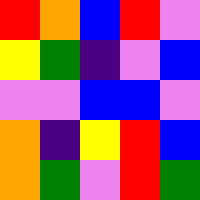[["red", "orange", "blue", "red", "violet"], ["yellow", "green", "indigo", "violet", "blue"], ["violet", "violet", "blue", "blue", "violet"], ["orange", "indigo", "yellow", "red", "blue"], ["orange", "green", "violet", "red", "green"]]